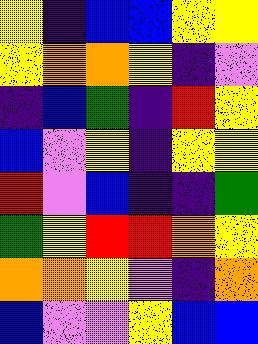[["yellow", "indigo", "blue", "blue", "yellow", "yellow"], ["yellow", "orange", "orange", "yellow", "indigo", "violet"], ["indigo", "blue", "green", "indigo", "red", "yellow"], ["blue", "violet", "yellow", "indigo", "yellow", "yellow"], ["red", "violet", "blue", "indigo", "indigo", "green"], ["green", "yellow", "red", "red", "orange", "yellow"], ["orange", "orange", "yellow", "violet", "indigo", "orange"], ["blue", "violet", "violet", "yellow", "blue", "blue"]]